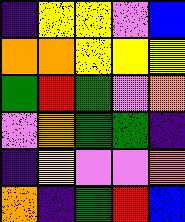[["indigo", "yellow", "yellow", "violet", "blue"], ["orange", "orange", "yellow", "yellow", "yellow"], ["green", "red", "green", "violet", "orange"], ["violet", "orange", "green", "green", "indigo"], ["indigo", "yellow", "violet", "violet", "orange"], ["orange", "indigo", "green", "red", "blue"]]